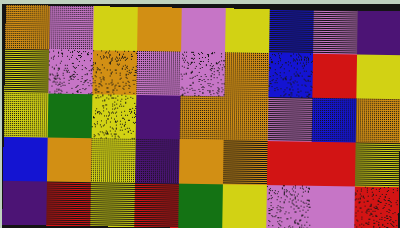[["orange", "violet", "yellow", "orange", "violet", "yellow", "blue", "violet", "indigo"], ["yellow", "violet", "orange", "violet", "violet", "orange", "blue", "red", "yellow"], ["yellow", "green", "yellow", "indigo", "orange", "orange", "violet", "blue", "orange"], ["blue", "orange", "yellow", "indigo", "orange", "orange", "red", "red", "yellow"], ["indigo", "red", "yellow", "red", "green", "yellow", "violet", "violet", "red"]]